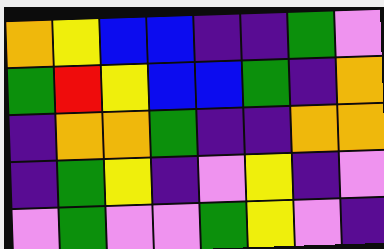[["orange", "yellow", "blue", "blue", "indigo", "indigo", "green", "violet"], ["green", "red", "yellow", "blue", "blue", "green", "indigo", "orange"], ["indigo", "orange", "orange", "green", "indigo", "indigo", "orange", "orange"], ["indigo", "green", "yellow", "indigo", "violet", "yellow", "indigo", "violet"], ["violet", "green", "violet", "violet", "green", "yellow", "violet", "indigo"]]